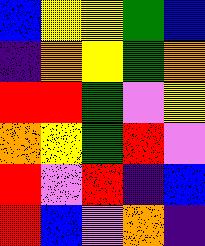[["blue", "yellow", "yellow", "green", "blue"], ["indigo", "orange", "yellow", "green", "orange"], ["red", "red", "green", "violet", "yellow"], ["orange", "yellow", "green", "red", "violet"], ["red", "violet", "red", "indigo", "blue"], ["red", "blue", "violet", "orange", "indigo"]]